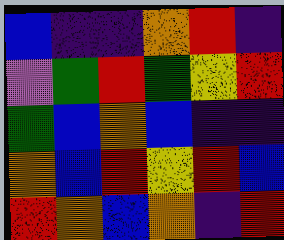[["blue", "indigo", "indigo", "orange", "red", "indigo"], ["violet", "green", "red", "green", "yellow", "red"], ["green", "blue", "orange", "blue", "indigo", "indigo"], ["orange", "blue", "red", "yellow", "red", "blue"], ["red", "orange", "blue", "orange", "indigo", "red"]]